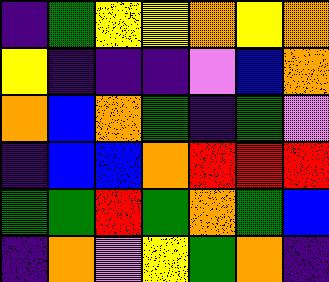[["indigo", "green", "yellow", "yellow", "orange", "yellow", "orange"], ["yellow", "indigo", "indigo", "indigo", "violet", "blue", "orange"], ["orange", "blue", "orange", "green", "indigo", "green", "violet"], ["indigo", "blue", "blue", "orange", "red", "red", "red"], ["green", "green", "red", "green", "orange", "green", "blue"], ["indigo", "orange", "violet", "yellow", "green", "orange", "indigo"]]